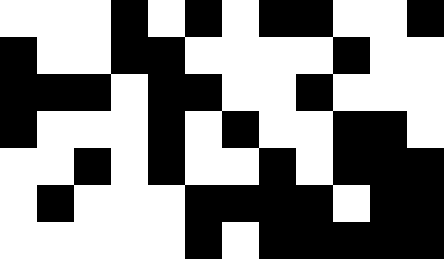[["white", "white", "white", "black", "white", "black", "white", "black", "black", "white", "white", "black"], ["black", "white", "white", "black", "black", "white", "white", "white", "white", "black", "white", "white"], ["black", "black", "black", "white", "black", "black", "white", "white", "black", "white", "white", "white"], ["black", "white", "white", "white", "black", "white", "black", "white", "white", "black", "black", "white"], ["white", "white", "black", "white", "black", "white", "white", "black", "white", "black", "black", "black"], ["white", "black", "white", "white", "white", "black", "black", "black", "black", "white", "black", "black"], ["white", "white", "white", "white", "white", "black", "white", "black", "black", "black", "black", "black"]]